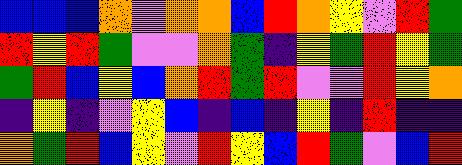[["blue", "blue", "blue", "orange", "violet", "orange", "orange", "blue", "red", "orange", "yellow", "violet", "red", "green"], ["red", "yellow", "red", "green", "violet", "violet", "orange", "green", "indigo", "yellow", "green", "red", "yellow", "green"], ["green", "red", "blue", "yellow", "blue", "orange", "red", "green", "red", "violet", "violet", "red", "yellow", "orange"], ["indigo", "yellow", "indigo", "violet", "yellow", "blue", "indigo", "blue", "indigo", "yellow", "indigo", "red", "indigo", "indigo"], ["orange", "green", "red", "blue", "yellow", "violet", "red", "yellow", "blue", "red", "green", "violet", "blue", "red"]]